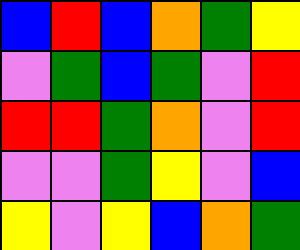[["blue", "red", "blue", "orange", "green", "yellow"], ["violet", "green", "blue", "green", "violet", "red"], ["red", "red", "green", "orange", "violet", "red"], ["violet", "violet", "green", "yellow", "violet", "blue"], ["yellow", "violet", "yellow", "blue", "orange", "green"]]